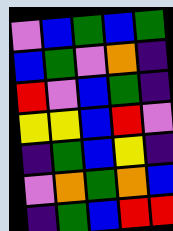[["violet", "blue", "green", "blue", "green"], ["blue", "green", "violet", "orange", "indigo"], ["red", "violet", "blue", "green", "indigo"], ["yellow", "yellow", "blue", "red", "violet"], ["indigo", "green", "blue", "yellow", "indigo"], ["violet", "orange", "green", "orange", "blue"], ["indigo", "green", "blue", "red", "red"]]